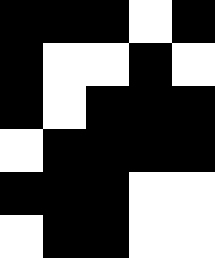[["black", "black", "black", "white", "black"], ["black", "white", "white", "black", "white"], ["black", "white", "black", "black", "black"], ["white", "black", "black", "black", "black"], ["black", "black", "black", "white", "white"], ["white", "black", "black", "white", "white"]]